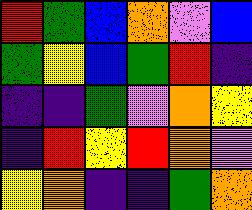[["red", "green", "blue", "orange", "violet", "blue"], ["green", "yellow", "blue", "green", "red", "indigo"], ["indigo", "indigo", "green", "violet", "orange", "yellow"], ["indigo", "red", "yellow", "red", "orange", "violet"], ["yellow", "orange", "indigo", "indigo", "green", "orange"]]